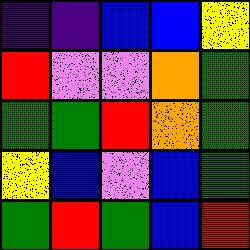[["indigo", "indigo", "blue", "blue", "yellow"], ["red", "violet", "violet", "orange", "green"], ["green", "green", "red", "orange", "green"], ["yellow", "blue", "violet", "blue", "green"], ["green", "red", "green", "blue", "red"]]